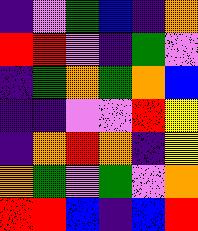[["indigo", "violet", "green", "blue", "indigo", "orange"], ["red", "red", "violet", "indigo", "green", "violet"], ["indigo", "green", "orange", "green", "orange", "blue"], ["indigo", "indigo", "violet", "violet", "red", "yellow"], ["indigo", "orange", "red", "orange", "indigo", "yellow"], ["orange", "green", "violet", "green", "violet", "orange"], ["red", "red", "blue", "indigo", "blue", "red"]]